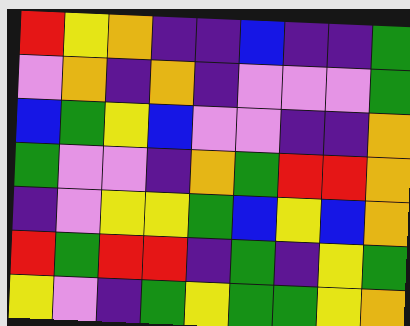[["red", "yellow", "orange", "indigo", "indigo", "blue", "indigo", "indigo", "green"], ["violet", "orange", "indigo", "orange", "indigo", "violet", "violet", "violet", "green"], ["blue", "green", "yellow", "blue", "violet", "violet", "indigo", "indigo", "orange"], ["green", "violet", "violet", "indigo", "orange", "green", "red", "red", "orange"], ["indigo", "violet", "yellow", "yellow", "green", "blue", "yellow", "blue", "orange"], ["red", "green", "red", "red", "indigo", "green", "indigo", "yellow", "green"], ["yellow", "violet", "indigo", "green", "yellow", "green", "green", "yellow", "orange"]]